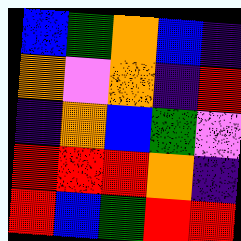[["blue", "green", "orange", "blue", "indigo"], ["orange", "violet", "orange", "indigo", "red"], ["indigo", "orange", "blue", "green", "violet"], ["red", "red", "red", "orange", "indigo"], ["red", "blue", "green", "red", "red"]]